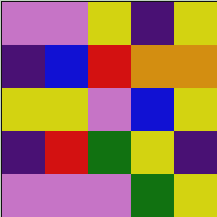[["violet", "violet", "yellow", "indigo", "yellow"], ["indigo", "blue", "red", "orange", "orange"], ["yellow", "yellow", "violet", "blue", "yellow"], ["indigo", "red", "green", "yellow", "indigo"], ["violet", "violet", "violet", "green", "yellow"]]